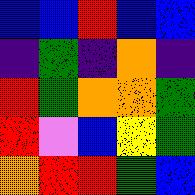[["blue", "blue", "red", "blue", "blue"], ["indigo", "green", "indigo", "orange", "indigo"], ["red", "green", "orange", "orange", "green"], ["red", "violet", "blue", "yellow", "green"], ["orange", "red", "red", "green", "blue"]]